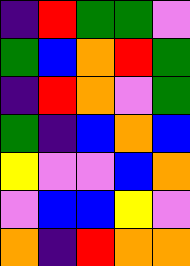[["indigo", "red", "green", "green", "violet"], ["green", "blue", "orange", "red", "green"], ["indigo", "red", "orange", "violet", "green"], ["green", "indigo", "blue", "orange", "blue"], ["yellow", "violet", "violet", "blue", "orange"], ["violet", "blue", "blue", "yellow", "violet"], ["orange", "indigo", "red", "orange", "orange"]]